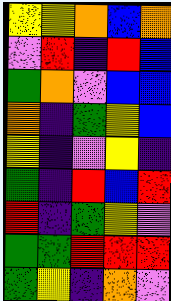[["yellow", "yellow", "orange", "blue", "orange"], ["violet", "red", "indigo", "red", "blue"], ["green", "orange", "violet", "blue", "blue"], ["orange", "indigo", "green", "yellow", "blue"], ["yellow", "indigo", "violet", "yellow", "indigo"], ["green", "indigo", "red", "blue", "red"], ["red", "indigo", "green", "yellow", "violet"], ["green", "green", "red", "red", "red"], ["green", "yellow", "indigo", "orange", "violet"]]